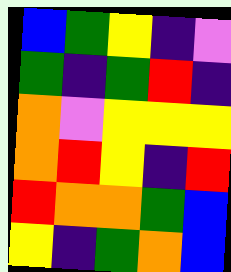[["blue", "green", "yellow", "indigo", "violet"], ["green", "indigo", "green", "red", "indigo"], ["orange", "violet", "yellow", "yellow", "yellow"], ["orange", "red", "yellow", "indigo", "red"], ["red", "orange", "orange", "green", "blue"], ["yellow", "indigo", "green", "orange", "blue"]]